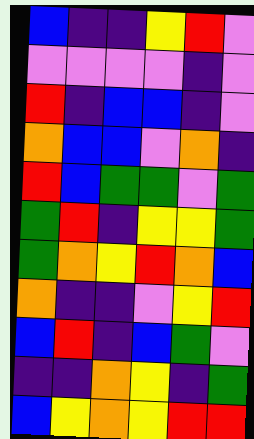[["blue", "indigo", "indigo", "yellow", "red", "violet"], ["violet", "violet", "violet", "violet", "indigo", "violet"], ["red", "indigo", "blue", "blue", "indigo", "violet"], ["orange", "blue", "blue", "violet", "orange", "indigo"], ["red", "blue", "green", "green", "violet", "green"], ["green", "red", "indigo", "yellow", "yellow", "green"], ["green", "orange", "yellow", "red", "orange", "blue"], ["orange", "indigo", "indigo", "violet", "yellow", "red"], ["blue", "red", "indigo", "blue", "green", "violet"], ["indigo", "indigo", "orange", "yellow", "indigo", "green"], ["blue", "yellow", "orange", "yellow", "red", "red"]]